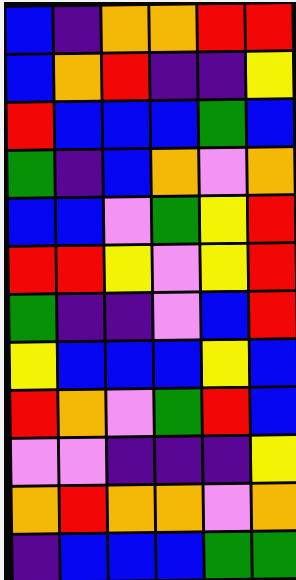[["blue", "indigo", "orange", "orange", "red", "red"], ["blue", "orange", "red", "indigo", "indigo", "yellow"], ["red", "blue", "blue", "blue", "green", "blue"], ["green", "indigo", "blue", "orange", "violet", "orange"], ["blue", "blue", "violet", "green", "yellow", "red"], ["red", "red", "yellow", "violet", "yellow", "red"], ["green", "indigo", "indigo", "violet", "blue", "red"], ["yellow", "blue", "blue", "blue", "yellow", "blue"], ["red", "orange", "violet", "green", "red", "blue"], ["violet", "violet", "indigo", "indigo", "indigo", "yellow"], ["orange", "red", "orange", "orange", "violet", "orange"], ["indigo", "blue", "blue", "blue", "green", "green"]]